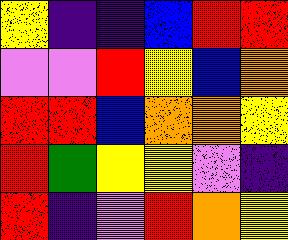[["yellow", "indigo", "indigo", "blue", "red", "red"], ["violet", "violet", "red", "yellow", "blue", "orange"], ["red", "red", "blue", "orange", "orange", "yellow"], ["red", "green", "yellow", "yellow", "violet", "indigo"], ["red", "indigo", "violet", "red", "orange", "yellow"]]